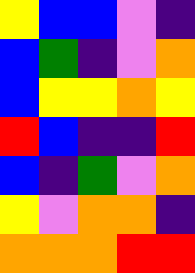[["yellow", "blue", "blue", "violet", "indigo"], ["blue", "green", "indigo", "violet", "orange"], ["blue", "yellow", "yellow", "orange", "yellow"], ["red", "blue", "indigo", "indigo", "red"], ["blue", "indigo", "green", "violet", "orange"], ["yellow", "violet", "orange", "orange", "indigo"], ["orange", "orange", "orange", "red", "red"]]